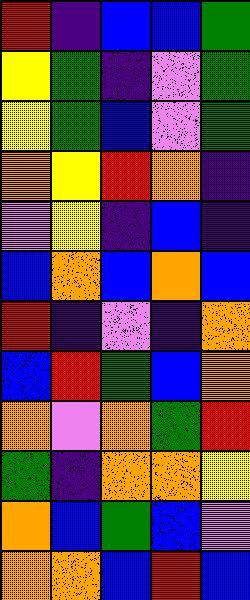[["red", "indigo", "blue", "blue", "green"], ["yellow", "green", "indigo", "violet", "green"], ["yellow", "green", "blue", "violet", "green"], ["orange", "yellow", "red", "orange", "indigo"], ["violet", "yellow", "indigo", "blue", "indigo"], ["blue", "orange", "blue", "orange", "blue"], ["red", "indigo", "violet", "indigo", "orange"], ["blue", "red", "green", "blue", "orange"], ["orange", "violet", "orange", "green", "red"], ["green", "indigo", "orange", "orange", "yellow"], ["orange", "blue", "green", "blue", "violet"], ["orange", "orange", "blue", "red", "blue"]]